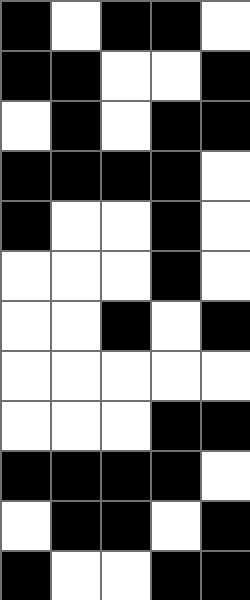[["black", "white", "black", "black", "white"], ["black", "black", "white", "white", "black"], ["white", "black", "white", "black", "black"], ["black", "black", "black", "black", "white"], ["black", "white", "white", "black", "white"], ["white", "white", "white", "black", "white"], ["white", "white", "black", "white", "black"], ["white", "white", "white", "white", "white"], ["white", "white", "white", "black", "black"], ["black", "black", "black", "black", "white"], ["white", "black", "black", "white", "black"], ["black", "white", "white", "black", "black"]]